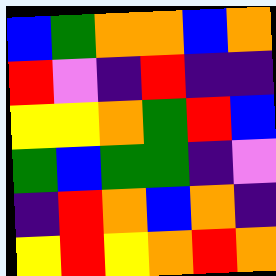[["blue", "green", "orange", "orange", "blue", "orange"], ["red", "violet", "indigo", "red", "indigo", "indigo"], ["yellow", "yellow", "orange", "green", "red", "blue"], ["green", "blue", "green", "green", "indigo", "violet"], ["indigo", "red", "orange", "blue", "orange", "indigo"], ["yellow", "red", "yellow", "orange", "red", "orange"]]